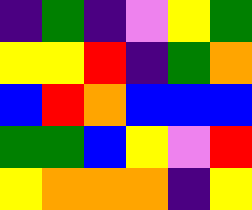[["indigo", "green", "indigo", "violet", "yellow", "green"], ["yellow", "yellow", "red", "indigo", "green", "orange"], ["blue", "red", "orange", "blue", "blue", "blue"], ["green", "green", "blue", "yellow", "violet", "red"], ["yellow", "orange", "orange", "orange", "indigo", "yellow"]]